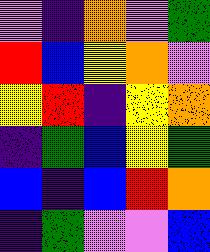[["violet", "indigo", "orange", "violet", "green"], ["red", "blue", "yellow", "orange", "violet"], ["yellow", "red", "indigo", "yellow", "orange"], ["indigo", "green", "blue", "yellow", "green"], ["blue", "indigo", "blue", "red", "orange"], ["indigo", "green", "violet", "violet", "blue"]]